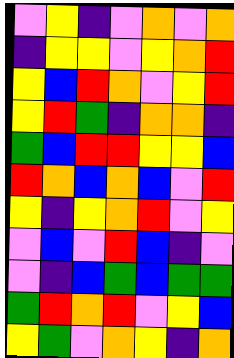[["violet", "yellow", "indigo", "violet", "orange", "violet", "orange"], ["indigo", "yellow", "yellow", "violet", "yellow", "orange", "red"], ["yellow", "blue", "red", "orange", "violet", "yellow", "red"], ["yellow", "red", "green", "indigo", "orange", "orange", "indigo"], ["green", "blue", "red", "red", "yellow", "yellow", "blue"], ["red", "orange", "blue", "orange", "blue", "violet", "red"], ["yellow", "indigo", "yellow", "orange", "red", "violet", "yellow"], ["violet", "blue", "violet", "red", "blue", "indigo", "violet"], ["violet", "indigo", "blue", "green", "blue", "green", "green"], ["green", "red", "orange", "red", "violet", "yellow", "blue"], ["yellow", "green", "violet", "orange", "yellow", "indigo", "orange"]]